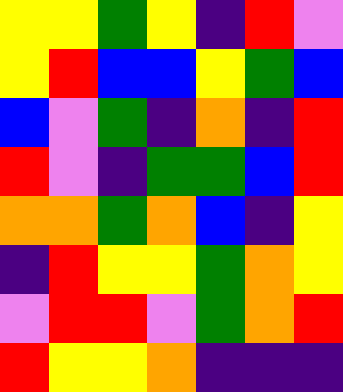[["yellow", "yellow", "green", "yellow", "indigo", "red", "violet"], ["yellow", "red", "blue", "blue", "yellow", "green", "blue"], ["blue", "violet", "green", "indigo", "orange", "indigo", "red"], ["red", "violet", "indigo", "green", "green", "blue", "red"], ["orange", "orange", "green", "orange", "blue", "indigo", "yellow"], ["indigo", "red", "yellow", "yellow", "green", "orange", "yellow"], ["violet", "red", "red", "violet", "green", "orange", "red"], ["red", "yellow", "yellow", "orange", "indigo", "indigo", "indigo"]]